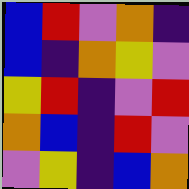[["blue", "red", "violet", "orange", "indigo"], ["blue", "indigo", "orange", "yellow", "violet"], ["yellow", "red", "indigo", "violet", "red"], ["orange", "blue", "indigo", "red", "violet"], ["violet", "yellow", "indigo", "blue", "orange"]]